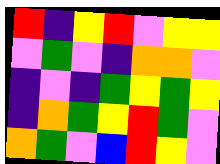[["red", "indigo", "yellow", "red", "violet", "yellow", "yellow"], ["violet", "green", "violet", "indigo", "orange", "orange", "violet"], ["indigo", "violet", "indigo", "green", "yellow", "green", "yellow"], ["indigo", "orange", "green", "yellow", "red", "green", "violet"], ["orange", "green", "violet", "blue", "red", "yellow", "violet"]]